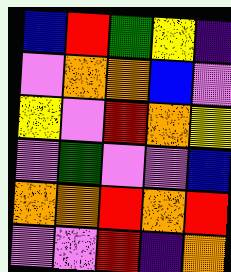[["blue", "red", "green", "yellow", "indigo"], ["violet", "orange", "orange", "blue", "violet"], ["yellow", "violet", "red", "orange", "yellow"], ["violet", "green", "violet", "violet", "blue"], ["orange", "orange", "red", "orange", "red"], ["violet", "violet", "red", "indigo", "orange"]]